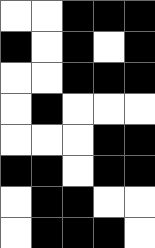[["white", "white", "black", "black", "black"], ["black", "white", "black", "white", "black"], ["white", "white", "black", "black", "black"], ["white", "black", "white", "white", "white"], ["white", "white", "white", "black", "black"], ["black", "black", "white", "black", "black"], ["white", "black", "black", "white", "white"], ["white", "black", "black", "black", "white"]]